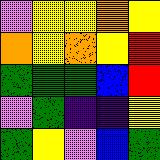[["violet", "yellow", "yellow", "orange", "yellow"], ["orange", "yellow", "orange", "yellow", "red"], ["green", "green", "green", "blue", "red"], ["violet", "green", "indigo", "indigo", "yellow"], ["green", "yellow", "violet", "blue", "green"]]